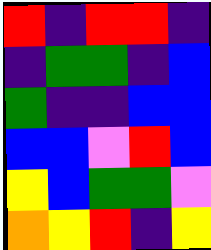[["red", "indigo", "red", "red", "indigo"], ["indigo", "green", "green", "indigo", "blue"], ["green", "indigo", "indigo", "blue", "blue"], ["blue", "blue", "violet", "red", "blue"], ["yellow", "blue", "green", "green", "violet"], ["orange", "yellow", "red", "indigo", "yellow"]]